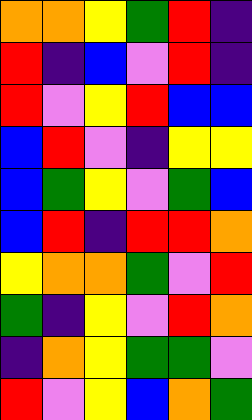[["orange", "orange", "yellow", "green", "red", "indigo"], ["red", "indigo", "blue", "violet", "red", "indigo"], ["red", "violet", "yellow", "red", "blue", "blue"], ["blue", "red", "violet", "indigo", "yellow", "yellow"], ["blue", "green", "yellow", "violet", "green", "blue"], ["blue", "red", "indigo", "red", "red", "orange"], ["yellow", "orange", "orange", "green", "violet", "red"], ["green", "indigo", "yellow", "violet", "red", "orange"], ["indigo", "orange", "yellow", "green", "green", "violet"], ["red", "violet", "yellow", "blue", "orange", "green"]]